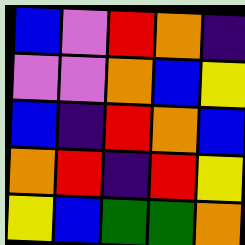[["blue", "violet", "red", "orange", "indigo"], ["violet", "violet", "orange", "blue", "yellow"], ["blue", "indigo", "red", "orange", "blue"], ["orange", "red", "indigo", "red", "yellow"], ["yellow", "blue", "green", "green", "orange"]]